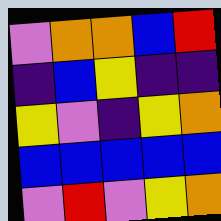[["violet", "orange", "orange", "blue", "red"], ["indigo", "blue", "yellow", "indigo", "indigo"], ["yellow", "violet", "indigo", "yellow", "orange"], ["blue", "blue", "blue", "blue", "blue"], ["violet", "red", "violet", "yellow", "orange"]]